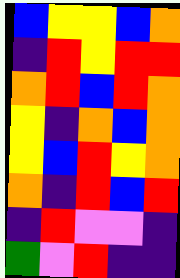[["blue", "yellow", "yellow", "blue", "orange"], ["indigo", "red", "yellow", "red", "red"], ["orange", "red", "blue", "red", "orange"], ["yellow", "indigo", "orange", "blue", "orange"], ["yellow", "blue", "red", "yellow", "orange"], ["orange", "indigo", "red", "blue", "red"], ["indigo", "red", "violet", "violet", "indigo"], ["green", "violet", "red", "indigo", "indigo"]]